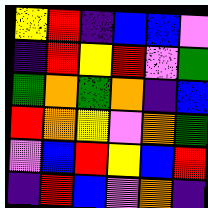[["yellow", "red", "indigo", "blue", "blue", "violet"], ["indigo", "red", "yellow", "red", "violet", "green"], ["green", "orange", "green", "orange", "indigo", "blue"], ["red", "orange", "yellow", "violet", "orange", "green"], ["violet", "blue", "red", "yellow", "blue", "red"], ["indigo", "red", "blue", "violet", "orange", "indigo"]]